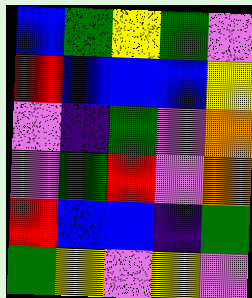[["blue", "green", "yellow", "green", "violet"], ["red", "blue", "blue", "blue", "yellow"], ["violet", "indigo", "green", "violet", "orange"], ["violet", "green", "red", "violet", "orange"], ["red", "blue", "blue", "indigo", "green"], ["green", "yellow", "violet", "yellow", "violet"]]